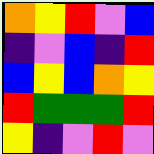[["orange", "yellow", "red", "violet", "blue"], ["indigo", "violet", "blue", "indigo", "red"], ["blue", "yellow", "blue", "orange", "yellow"], ["red", "green", "green", "green", "red"], ["yellow", "indigo", "violet", "red", "violet"]]